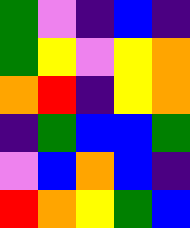[["green", "violet", "indigo", "blue", "indigo"], ["green", "yellow", "violet", "yellow", "orange"], ["orange", "red", "indigo", "yellow", "orange"], ["indigo", "green", "blue", "blue", "green"], ["violet", "blue", "orange", "blue", "indigo"], ["red", "orange", "yellow", "green", "blue"]]